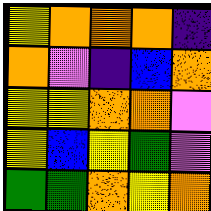[["yellow", "orange", "orange", "orange", "indigo"], ["orange", "violet", "indigo", "blue", "orange"], ["yellow", "yellow", "orange", "orange", "violet"], ["yellow", "blue", "yellow", "green", "violet"], ["green", "green", "orange", "yellow", "orange"]]